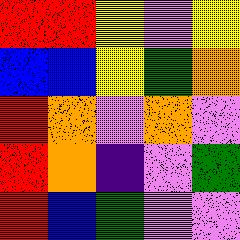[["red", "red", "yellow", "violet", "yellow"], ["blue", "blue", "yellow", "green", "orange"], ["red", "orange", "violet", "orange", "violet"], ["red", "orange", "indigo", "violet", "green"], ["red", "blue", "green", "violet", "violet"]]